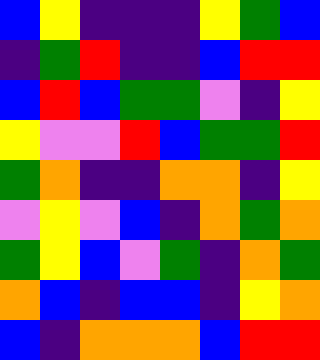[["blue", "yellow", "indigo", "indigo", "indigo", "yellow", "green", "blue"], ["indigo", "green", "red", "indigo", "indigo", "blue", "red", "red"], ["blue", "red", "blue", "green", "green", "violet", "indigo", "yellow"], ["yellow", "violet", "violet", "red", "blue", "green", "green", "red"], ["green", "orange", "indigo", "indigo", "orange", "orange", "indigo", "yellow"], ["violet", "yellow", "violet", "blue", "indigo", "orange", "green", "orange"], ["green", "yellow", "blue", "violet", "green", "indigo", "orange", "green"], ["orange", "blue", "indigo", "blue", "blue", "indigo", "yellow", "orange"], ["blue", "indigo", "orange", "orange", "orange", "blue", "red", "red"]]